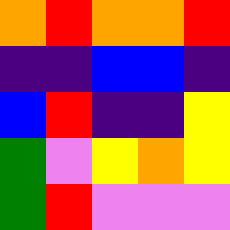[["orange", "red", "orange", "orange", "red"], ["indigo", "indigo", "blue", "blue", "indigo"], ["blue", "red", "indigo", "indigo", "yellow"], ["green", "violet", "yellow", "orange", "yellow"], ["green", "red", "violet", "violet", "violet"]]